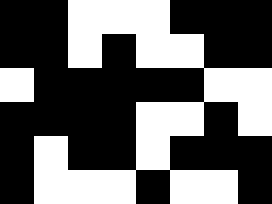[["black", "black", "white", "white", "white", "black", "black", "black"], ["black", "black", "white", "black", "white", "white", "black", "black"], ["white", "black", "black", "black", "black", "black", "white", "white"], ["black", "black", "black", "black", "white", "white", "black", "white"], ["black", "white", "black", "black", "white", "black", "black", "black"], ["black", "white", "white", "white", "black", "white", "white", "black"]]